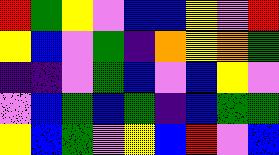[["red", "green", "yellow", "violet", "blue", "blue", "yellow", "violet", "red"], ["yellow", "blue", "violet", "green", "indigo", "orange", "yellow", "orange", "green"], ["indigo", "indigo", "violet", "green", "blue", "violet", "blue", "yellow", "violet"], ["violet", "blue", "green", "blue", "green", "indigo", "blue", "green", "green"], ["yellow", "blue", "green", "violet", "yellow", "blue", "red", "violet", "blue"]]